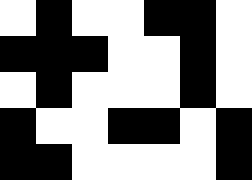[["white", "black", "white", "white", "black", "black", "white"], ["black", "black", "black", "white", "white", "black", "white"], ["white", "black", "white", "white", "white", "black", "white"], ["black", "white", "white", "black", "black", "white", "black"], ["black", "black", "white", "white", "white", "white", "black"]]